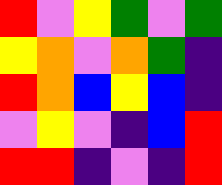[["red", "violet", "yellow", "green", "violet", "green"], ["yellow", "orange", "violet", "orange", "green", "indigo"], ["red", "orange", "blue", "yellow", "blue", "indigo"], ["violet", "yellow", "violet", "indigo", "blue", "red"], ["red", "red", "indigo", "violet", "indigo", "red"]]